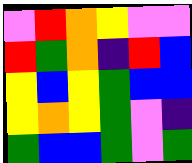[["violet", "red", "orange", "yellow", "violet", "violet"], ["red", "green", "orange", "indigo", "red", "blue"], ["yellow", "blue", "yellow", "green", "blue", "blue"], ["yellow", "orange", "yellow", "green", "violet", "indigo"], ["green", "blue", "blue", "green", "violet", "green"]]